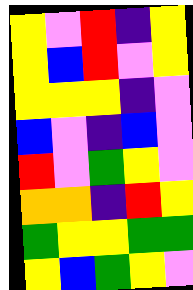[["yellow", "violet", "red", "indigo", "yellow"], ["yellow", "blue", "red", "violet", "yellow"], ["yellow", "yellow", "yellow", "indigo", "violet"], ["blue", "violet", "indigo", "blue", "violet"], ["red", "violet", "green", "yellow", "violet"], ["orange", "orange", "indigo", "red", "yellow"], ["green", "yellow", "yellow", "green", "green"], ["yellow", "blue", "green", "yellow", "violet"]]